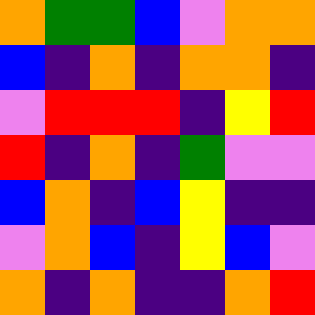[["orange", "green", "green", "blue", "violet", "orange", "orange"], ["blue", "indigo", "orange", "indigo", "orange", "orange", "indigo"], ["violet", "red", "red", "red", "indigo", "yellow", "red"], ["red", "indigo", "orange", "indigo", "green", "violet", "violet"], ["blue", "orange", "indigo", "blue", "yellow", "indigo", "indigo"], ["violet", "orange", "blue", "indigo", "yellow", "blue", "violet"], ["orange", "indigo", "orange", "indigo", "indigo", "orange", "red"]]